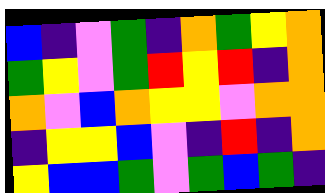[["blue", "indigo", "violet", "green", "indigo", "orange", "green", "yellow", "orange"], ["green", "yellow", "violet", "green", "red", "yellow", "red", "indigo", "orange"], ["orange", "violet", "blue", "orange", "yellow", "yellow", "violet", "orange", "orange"], ["indigo", "yellow", "yellow", "blue", "violet", "indigo", "red", "indigo", "orange"], ["yellow", "blue", "blue", "green", "violet", "green", "blue", "green", "indigo"]]